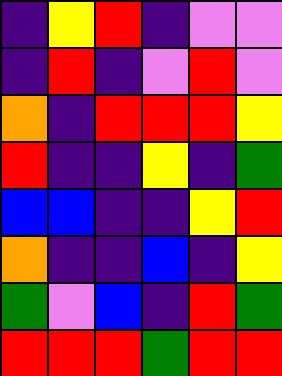[["indigo", "yellow", "red", "indigo", "violet", "violet"], ["indigo", "red", "indigo", "violet", "red", "violet"], ["orange", "indigo", "red", "red", "red", "yellow"], ["red", "indigo", "indigo", "yellow", "indigo", "green"], ["blue", "blue", "indigo", "indigo", "yellow", "red"], ["orange", "indigo", "indigo", "blue", "indigo", "yellow"], ["green", "violet", "blue", "indigo", "red", "green"], ["red", "red", "red", "green", "red", "red"]]